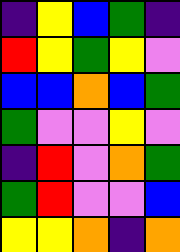[["indigo", "yellow", "blue", "green", "indigo"], ["red", "yellow", "green", "yellow", "violet"], ["blue", "blue", "orange", "blue", "green"], ["green", "violet", "violet", "yellow", "violet"], ["indigo", "red", "violet", "orange", "green"], ["green", "red", "violet", "violet", "blue"], ["yellow", "yellow", "orange", "indigo", "orange"]]